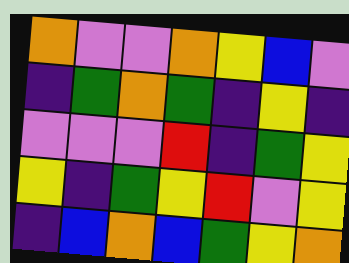[["orange", "violet", "violet", "orange", "yellow", "blue", "violet"], ["indigo", "green", "orange", "green", "indigo", "yellow", "indigo"], ["violet", "violet", "violet", "red", "indigo", "green", "yellow"], ["yellow", "indigo", "green", "yellow", "red", "violet", "yellow"], ["indigo", "blue", "orange", "blue", "green", "yellow", "orange"]]